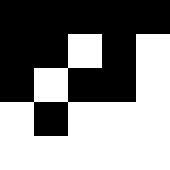[["black", "black", "black", "black", "black"], ["black", "black", "white", "black", "white"], ["black", "white", "black", "black", "white"], ["white", "black", "white", "white", "white"], ["white", "white", "white", "white", "white"]]